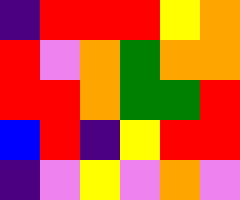[["indigo", "red", "red", "red", "yellow", "orange"], ["red", "violet", "orange", "green", "orange", "orange"], ["red", "red", "orange", "green", "green", "red"], ["blue", "red", "indigo", "yellow", "red", "red"], ["indigo", "violet", "yellow", "violet", "orange", "violet"]]